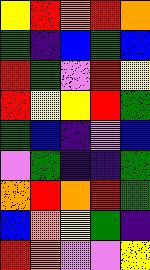[["yellow", "red", "orange", "red", "orange"], ["green", "indigo", "blue", "green", "blue"], ["red", "green", "violet", "red", "yellow"], ["red", "yellow", "yellow", "red", "green"], ["green", "blue", "indigo", "violet", "blue"], ["violet", "green", "indigo", "indigo", "green"], ["orange", "red", "orange", "red", "green"], ["blue", "orange", "yellow", "green", "indigo"], ["red", "orange", "violet", "violet", "yellow"]]